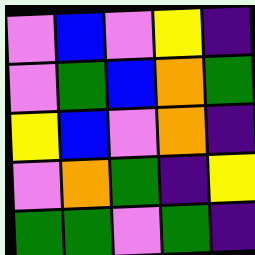[["violet", "blue", "violet", "yellow", "indigo"], ["violet", "green", "blue", "orange", "green"], ["yellow", "blue", "violet", "orange", "indigo"], ["violet", "orange", "green", "indigo", "yellow"], ["green", "green", "violet", "green", "indigo"]]